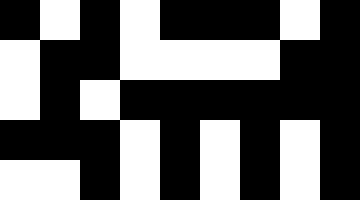[["black", "white", "black", "white", "black", "black", "black", "white", "black"], ["white", "black", "black", "white", "white", "white", "white", "black", "black"], ["white", "black", "white", "black", "black", "black", "black", "black", "black"], ["black", "black", "black", "white", "black", "white", "black", "white", "black"], ["white", "white", "black", "white", "black", "white", "black", "white", "black"]]